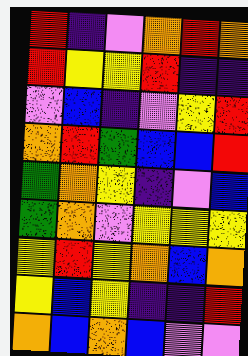[["red", "indigo", "violet", "orange", "red", "orange"], ["red", "yellow", "yellow", "red", "indigo", "indigo"], ["violet", "blue", "indigo", "violet", "yellow", "red"], ["orange", "red", "green", "blue", "blue", "red"], ["green", "orange", "yellow", "indigo", "violet", "blue"], ["green", "orange", "violet", "yellow", "yellow", "yellow"], ["yellow", "red", "yellow", "orange", "blue", "orange"], ["yellow", "blue", "yellow", "indigo", "indigo", "red"], ["orange", "blue", "orange", "blue", "violet", "violet"]]